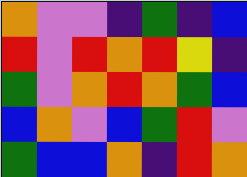[["orange", "violet", "violet", "indigo", "green", "indigo", "blue"], ["red", "violet", "red", "orange", "red", "yellow", "indigo"], ["green", "violet", "orange", "red", "orange", "green", "blue"], ["blue", "orange", "violet", "blue", "green", "red", "violet"], ["green", "blue", "blue", "orange", "indigo", "red", "orange"]]